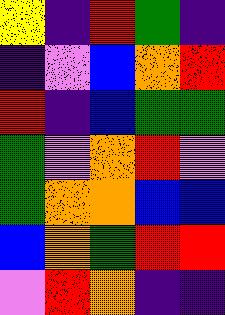[["yellow", "indigo", "red", "green", "indigo"], ["indigo", "violet", "blue", "orange", "red"], ["red", "indigo", "blue", "green", "green"], ["green", "violet", "orange", "red", "violet"], ["green", "orange", "orange", "blue", "blue"], ["blue", "orange", "green", "red", "red"], ["violet", "red", "orange", "indigo", "indigo"]]